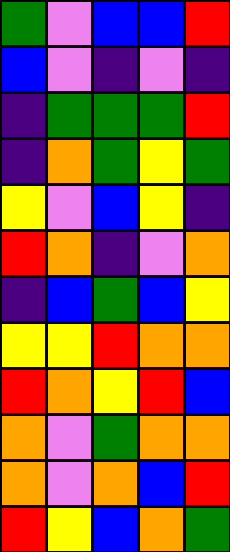[["green", "violet", "blue", "blue", "red"], ["blue", "violet", "indigo", "violet", "indigo"], ["indigo", "green", "green", "green", "red"], ["indigo", "orange", "green", "yellow", "green"], ["yellow", "violet", "blue", "yellow", "indigo"], ["red", "orange", "indigo", "violet", "orange"], ["indigo", "blue", "green", "blue", "yellow"], ["yellow", "yellow", "red", "orange", "orange"], ["red", "orange", "yellow", "red", "blue"], ["orange", "violet", "green", "orange", "orange"], ["orange", "violet", "orange", "blue", "red"], ["red", "yellow", "blue", "orange", "green"]]